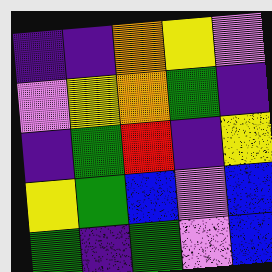[["indigo", "indigo", "orange", "yellow", "violet"], ["violet", "yellow", "orange", "green", "indigo"], ["indigo", "green", "red", "indigo", "yellow"], ["yellow", "green", "blue", "violet", "blue"], ["green", "indigo", "green", "violet", "blue"]]